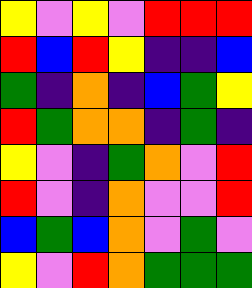[["yellow", "violet", "yellow", "violet", "red", "red", "red"], ["red", "blue", "red", "yellow", "indigo", "indigo", "blue"], ["green", "indigo", "orange", "indigo", "blue", "green", "yellow"], ["red", "green", "orange", "orange", "indigo", "green", "indigo"], ["yellow", "violet", "indigo", "green", "orange", "violet", "red"], ["red", "violet", "indigo", "orange", "violet", "violet", "red"], ["blue", "green", "blue", "orange", "violet", "green", "violet"], ["yellow", "violet", "red", "orange", "green", "green", "green"]]